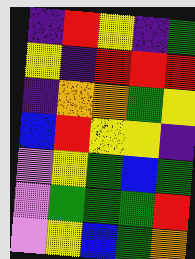[["indigo", "red", "yellow", "indigo", "green"], ["yellow", "indigo", "red", "red", "red"], ["indigo", "orange", "orange", "green", "yellow"], ["blue", "red", "yellow", "yellow", "indigo"], ["violet", "yellow", "green", "blue", "green"], ["violet", "green", "green", "green", "red"], ["violet", "yellow", "blue", "green", "orange"]]